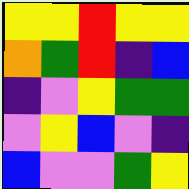[["yellow", "yellow", "red", "yellow", "yellow"], ["orange", "green", "red", "indigo", "blue"], ["indigo", "violet", "yellow", "green", "green"], ["violet", "yellow", "blue", "violet", "indigo"], ["blue", "violet", "violet", "green", "yellow"]]